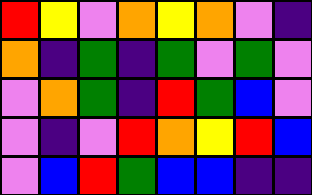[["red", "yellow", "violet", "orange", "yellow", "orange", "violet", "indigo"], ["orange", "indigo", "green", "indigo", "green", "violet", "green", "violet"], ["violet", "orange", "green", "indigo", "red", "green", "blue", "violet"], ["violet", "indigo", "violet", "red", "orange", "yellow", "red", "blue"], ["violet", "blue", "red", "green", "blue", "blue", "indigo", "indigo"]]